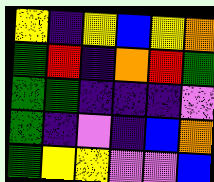[["yellow", "indigo", "yellow", "blue", "yellow", "orange"], ["green", "red", "indigo", "orange", "red", "green"], ["green", "green", "indigo", "indigo", "indigo", "violet"], ["green", "indigo", "violet", "indigo", "blue", "orange"], ["green", "yellow", "yellow", "violet", "violet", "blue"]]